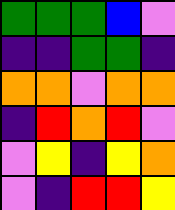[["green", "green", "green", "blue", "violet"], ["indigo", "indigo", "green", "green", "indigo"], ["orange", "orange", "violet", "orange", "orange"], ["indigo", "red", "orange", "red", "violet"], ["violet", "yellow", "indigo", "yellow", "orange"], ["violet", "indigo", "red", "red", "yellow"]]